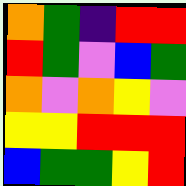[["orange", "green", "indigo", "red", "red"], ["red", "green", "violet", "blue", "green"], ["orange", "violet", "orange", "yellow", "violet"], ["yellow", "yellow", "red", "red", "red"], ["blue", "green", "green", "yellow", "red"]]